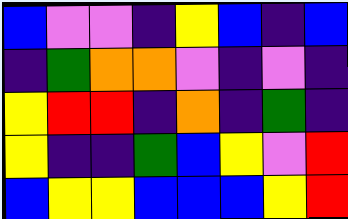[["blue", "violet", "violet", "indigo", "yellow", "blue", "indigo", "blue"], ["indigo", "green", "orange", "orange", "violet", "indigo", "violet", "indigo"], ["yellow", "red", "red", "indigo", "orange", "indigo", "green", "indigo"], ["yellow", "indigo", "indigo", "green", "blue", "yellow", "violet", "red"], ["blue", "yellow", "yellow", "blue", "blue", "blue", "yellow", "red"]]